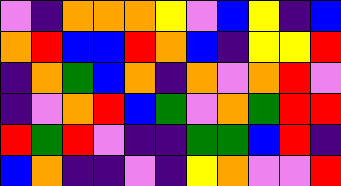[["violet", "indigo", "orange", "orange", "orange", "yellow", "violet", "blue", "yellow", "indigo", "blue"], ["orange", "red", "blue", "blue", "red", "orange", "blue", "indigo", "yellow", "yellow", "red"], ["indigo", "orange", "green", "blue", "orange", "indigo", "orange", "violet", "orange", "red", "violet"], ["indigo", "violet", "orange", "red", "blue", "green", "violet", "orange", "green", "red", "red"], ["red", "green", "red", "violet", "indigo", "indigo", "green", "green", "blue", "red", "indigo"], ["blue", "orange", "indigo", "indigo", "violet", "indigo", "yellow", "orange", "violet", "violet", "red"]]